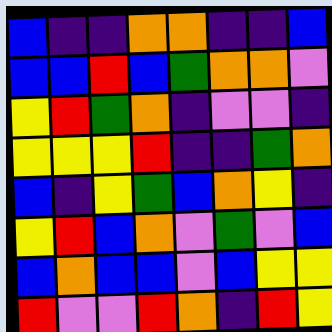[["blue", "indigo", "indigo", "orange", "orange", "indigo", "indigo", "blue"], ["blue", "blue", "red", "blue", "green", "orange", "orange", "violet"], ["yellow", "red", "green", "orange", "indigo", "violet", "violet", "indigo"], ["yellow", "yellow", "yellow", "red", "indigo", "indigo", "green", "orange"], ["blue", "indigo", "yellow", "green", "blue", "orange", "yellow", "indigo"], ["yellow", "red", "blue", "orange", "violet", "green", "violet", "blue"], ["blue", "orange", "blue", "blue", "violet", "blue", "yellow", "yellow"], ["red", "violet", "violet", "red", "orange", "indigo", "red", "yellow"]]